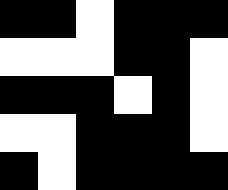[["black", "black", "white", "black", "black", "black"], ["white", "white", "white", "black", "black", "white"], ["black", "black", "black", "white", "black", "white"], ["white", "white", "black", "black", "black", "white"], ["black", "white", "black", "black", "black", "black"]]